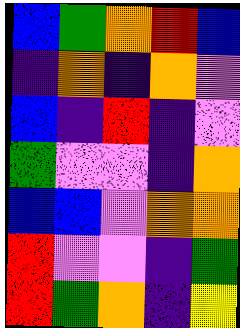[["blue", "green", "orange", "red", "blue"], ["indigo", "orange", "indigo", "orange", "violet"], ["blue", "indigo", "red", "indigo", "violet"], ["green", "violet", "violet", "indigo", "orange"], ["blue", "blue", "violet", "orange", "orange"], ["red", "violet", "violet", "indigo", "green"], ["red", "green", "orange", "indigo", "yellow"]]